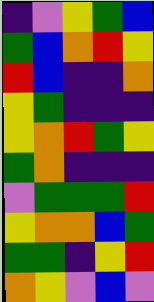[["indigo", "violet", "yellow", "green", "blue"], ["green", "blue", "orange", "red", "yellow"], ["red", "blue", "indigo", "indigo", "orange"], ["yellow", "green", "indigo", "indigo", "indigo"], ["yellow", "orange", "red", "green", "yellow"], ["green", "orange", "indigo", "indigo", "indigo"], ["violet", "green", "green", "green", "red"], ["yellow", "orange", "orange", "blue", "green"], ["green", "green", "indigo", "yellow", "red"], ["orange", "yellow", "violet", "blue", "violet"]]